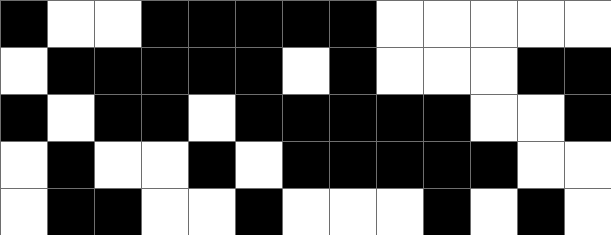[["black", "white", "white", "black", "black", "black", "black", "black", "white", "white", "white", "white", "white"], ["white", "black", "black", "black", "black", "black", "white", "black", "white", "white", "white", "black", "black"], ["black", "white", "black", "black", "white", "black", "black", "black", "black", "black", "white", "white", "black"], ["white", "black", "white", "white", "black", "white", "black", "black", "black", "black", "black", "white", "white"], ["white", "black", "black", "white", "white", "black", "white", "white", "white", "black", "white", "black", "white"]]